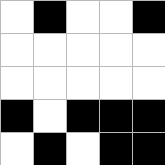[["white", "black", "white", "white", "black"], ["white", "white", "white", "white", "white"], ["white", "white", "white", "white", "white"], ["black", "white", "black", "black", "black"], ["white", "black", "white", "black", "black"]]